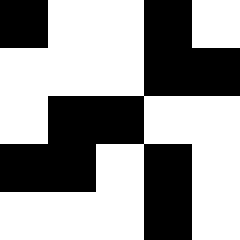[["black", "white", "white", "black", "white"], ["white", "white", "white", "black", "black"], ["white", "black", "black", "white", "white"], ["black", "black", "white", "black", "white"], ["white", "white", "white", "black", "white"]]